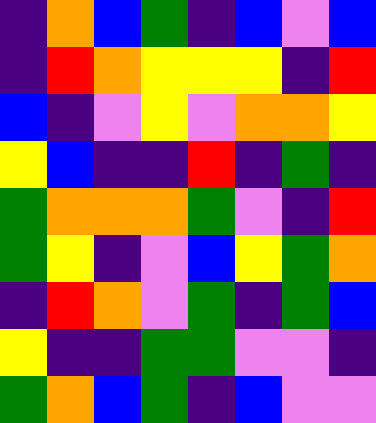[["indigo", "orange", "blue", "green", "indigo", "blue", "violet", "blue"], ["indigo", "red", "orange", "yellow", "yellow", "yellow", "indigo", "red"], ["blue", "indigo", "violet", "yellow", "violet", "orange", "orange", "yellow"], ["yellow", "blue", "indigo", "indigo", "red", "indigo", "green", "indigo"], ["green", "orange", "orange", "orange", "green", "violet", "indigo", "red"], ["green", "yellow", "indigo", "violet", "blue", "yellow", "green", "orange"], ["indigo", "red", "orange", "violet", "green", "indigo", "green", "blue"], ["yellow", "indigo", "indigo", "green", "green", "violet", "violet", "indigo"], ["green", "orange", "blue", "green", "indigo", "blue", "violet", "violet"]]